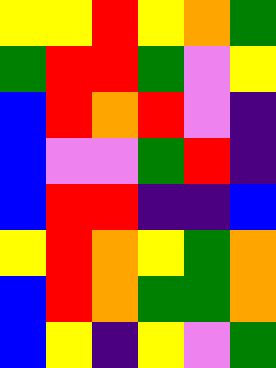[["yellow", "yellow", "red", "yellow", "orange", "green"], ["green", "red", "red", "green", "violet", "yellow"], ["blue", "red", "orange", "red", "violet", "indigo"], ["blue", "violet", "violet", "green", "red", "indigo"], ["blue", "red", "red", "indigo", "indigo", "blue"], ["yellow", "red", "orange", "yellow", "green", "orange"], ["blue", "red", "orange", "green", "green", "orange"], ["blue", "yellow", "indigo", "yellow", "violet", "green"]]